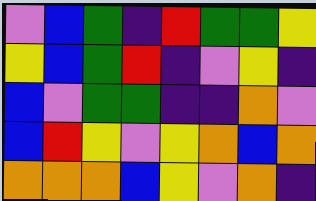[["violet", "blue", "green", "indigo", "red", "green", "green", "yellow"], ["yellow", "blue", "green", "red", "indigo", "violet", "yellow", "indigo"], ["blue", "violet", "green", "green", "indigo", "indigo", "orange", "violet"], ["blue", "red", "yellow", "violet", "yellow", "orange", "blue", "orange"], ["orange", "orange", "orange", "blue", "yellow", "violet", "orange", "indigo"]]